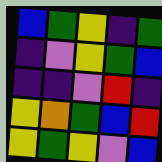[["blue", "green", "yellow", "indigo", "green"], ["indigo", "violet", "yellow", "green", "blue"], ["indigo", "indigo", "violet", "red", "indigo"], ["yellow", "orange", "green", "blue", "red"], ["yellow", "green", "yellow", "violet", "blue"]]